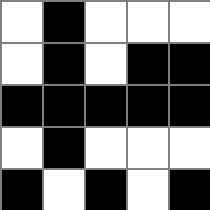[["white", "black", "white", "white", "white"], ["white", "black", "white", "black", "black"], ["black", "black", "black", "black", "black"], ["white", "black", "white", "white", "white"], ["black", "white", "black", "white", "black"]]